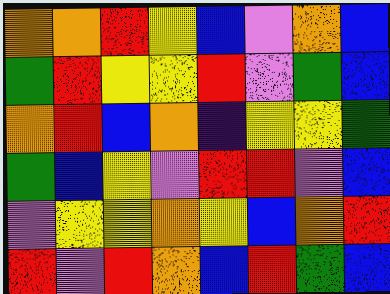[["orange", "orange", "red", "yellow", "blue", "violet", "orange", "blue"], ["green", "red", "yellow", "yellow", "red", "violet", "green", "blue"], ["orange", "red", "blue", "orange", "indigo", "yellow", "yellow", "green"], ["green", "blue", "yellow", "violet", "red", "red", "violet", "blue"], ["violet", "yellow", "yellow", "orange", "yellow", "blue", "orange", "red"], ["red", "violet", "red", "orange", "blue", "red", "green", "blue"]]